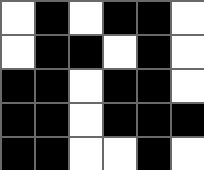[["white", "black", "white", "black", "black", "white"], ["white", "black", "black", "white", "black", "white"], ["black", "black", "white", "black", "black", "white"], ["black", "black", "white", "black", "black", "black"], ["black", "black", "white", "white", "black", "white"]]